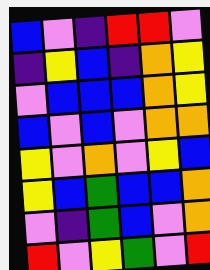[["blue", "violet", "indigo", "red", "red", "violet"], ["indigo", "yellow", "blue", "indigo", "orange", "yellow"], ["violet", "blue", "blue", "blue", "orange", "yellow"], ["blue", "violet", "blue", "violet", "orange", "orange"], ["yellow", "violet", "orange", "violet", "yellow", "blue"], ["yellow", "blue", "green", "blue", "blue", "orange"], ["violet", "indigo", "green", "blue", "violet", "orange"], ["red", "violet", "yellow", "green", "violet", "red"]]